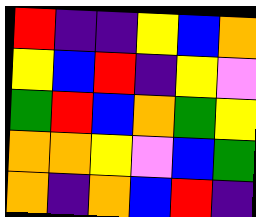[["red", "indigo", "indigo", "yellow", "blue", "orange"], ["yellow", "blue", "red", "indigo", "yellow", "violet"], ["green", "red", "blue", "orange", "green", "yellow"], ["orange", "orange", "yellow", "violet", "blue", "green"], ["orange", "indigo", "orange", "blue", "red", "indigo"]]